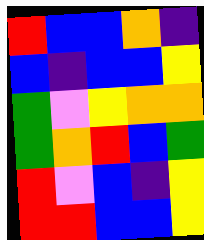[["red", "blue", "blue", "orange", "indigo"], ["blue", "indigo", "blue", "blue", "yellow"], ["green", "violet", "yellow", "orange", "orange"], ["green", "orange", "red", "blue", "green"], ["red", "violet", "blue", "indigo", "yellow"], ["red", "red", "blue", "blue", "yellow"]]